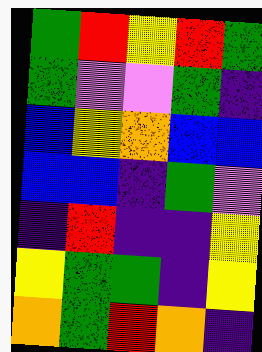[["green", "red", "yellow", "red", "green"], ["green", "violet", "violet", "green", "indigo"], ["blue", "yellow", "orange", "blue", "blue"], ["blue", "blue", "indigo", "green", "violet"], ["indigo", "red", "indigo", "indigo", "yellow"], ["yellow", "green", "green", "indigo", "yellow"], ["orange", "green", "red", "orange", "indigo"]]